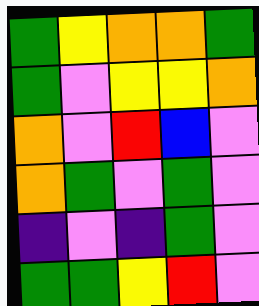[["green", "yellow", "orange", "orange", "green"], ["green", "violet", "yellow", "yellow", "orange"], ["orange", "violet", "red", "blue", "violet"], ["orange", "green", "violet", "green", "violet"], ["indigo", "violet", "indigo", "green", "violet"], ["green", "green", "yellow", "red", "violet"]]